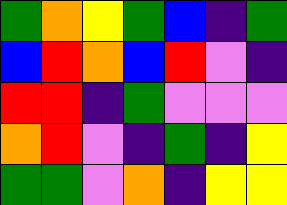[["green", "orange", "yellow", "green", "blue", "indigo", "green"], ["blue", "red", "orange", "blue", "red", "violet", "indigo"], ["red", "red", "indigo", "green", "violet", "violet", "violet"], ["orange", "red", "violet", "indigo", "green", "indigo", "yellow"], ["green", "green", "violet", "orange", "indigo", "yellow", "yellow"]]